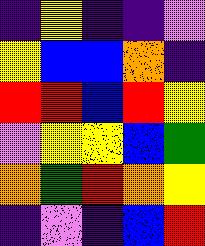[["indigo", "yellow", "indigo", "indigo", "violet"], ["yellow", "blue", "blue", "orange", "indigo"], ["red", "red", "blue", "red", "yellow"], ["violet", "yellow", "yellow", "blue", "green"], ["orange", "green", "red", "orange", "yellow"], ["indigo", "violet", "indigo", "blue", "red"]]